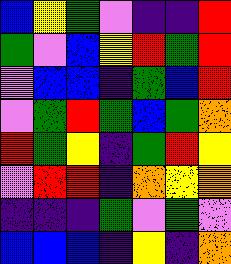[["blue", "yellow", "green", "violet", "indigo", "indigo", "red"], ["green", "violet", "blue", "yellow", "red", "green", "red"], ["violet", "blue", "blue", "indigo", "green", "blue", "red"], ["violet", "green", "red", "green", "blue", "green", "orange"], ["red", "green", "yellow", "indigo", "green", "red", "yellow"], ["violet", "red", "red", "indigo", "orange", "yellow", "orange"], ["indigo", "indigo", "indigo", "green", "violet", "green", "violet"], ["blue", "blue", "blue", "indigo", "yellow", "indigo", "orange"]]